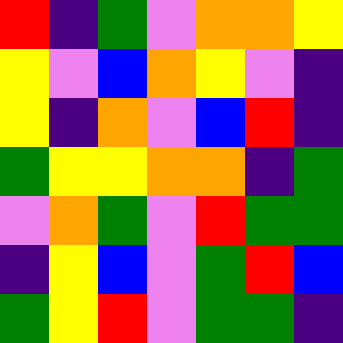[["red", "indigo", "green", "violet", "orange", "orange", "yellow"], ["yellow", "violet", "blue", "orange", "yellow", "violet", "indigo"], ["yellow", "indigo", "orange", "violet", "blue", "red", "indigo"], ["green", "yellow", "yellow", "orange", "orange", "indigo", "green"], ["violet", "orange", "green", "violet", "red", "green", "green"], ["indigo", "yellow", "blue", "violet", "green", "red", "blue"], ["green", "yellow", "red", "violet", "green", "green", "indigo"]]